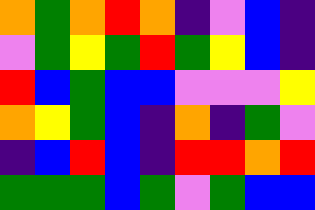[["orange", "green", "orange", "red", "orange", "indigo", "violet", "blue", "indigo"], ["violet", "green", "yellow", "green", "red", "green", "yellow", "blue", "indigo"], ["red", "blue", "green", "blue", "blue", "violet", "violet", "violet", "yellow"], ["orange", "yellow", "green", "blue", "indigo", "orange", "indigo", "green", "violet"], ["indigo", "blue", "red", "blue", "indigo", "red", "red", "orange", "red"], ["green", "green", "green", "blue", "green", "violet", "green", "blue", "blue"]]